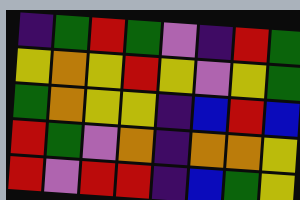[["indigo", "green", "red", "green", "violet", "indigo", "red", "green"], ["yellow", "orange", "yellow", "red", "yellow", "violet", "yellow", "green"], ["green", "orange", "yellow", "yellow", "indigo", "blue", "red", "blue"], ["red", "green", "violet", "orange", "indigo", "orange", "orange", "yellow"], ["red", "violet", "red", "red", "indigo", "blue", "green", "yellow"]]